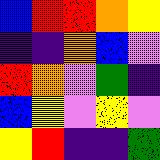[["blue", "red", "red", "orange", "yellow"], ["indigo", "indigo", "orange", "blue", "violet"], ["red", "orange", "violet", "green", "indigo"], ["blue", "yellow", "violet", "yellow", "violet"], ["yellow", "red", "indigo", "indigo", "green"]]